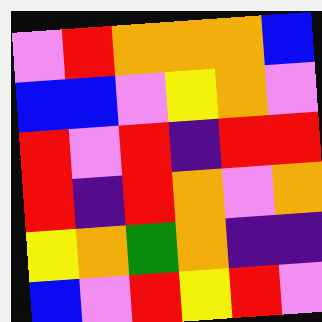[["violet", "red", "orange", "orange", "orange", "blue"], ["blue", "blue", "violet", "yellow", "orange", "violet"], ["red", "violet", "red", "indigo", "red", "red"], ["red", "indigo", "red", "orange", "violet", "orange"], ["yellow", "orange", "green", "orange", "indigo", "indigo"], ["blue", "violet", "red", "yellow", "red", "violet"]]